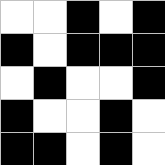[["white", "white", "black", "white", "black"], ["black", "white", "black", "black", "black"], ["white", "black", "white", "white", "black"], ["black", "white", "white", "black", "white"], ["black", "black", "white", "black", "white"]]